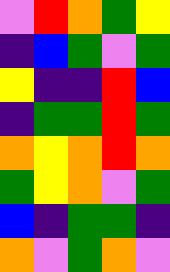[["violet", "red", "orange", "green", "yellow"], ["indigo", "blue", "green", "violet", "green"], ["yellow", "indigo", "indigo", "red", "blue"], ["indigo", "green", "green", "red", "green"], ["orange", "yellow", "orange", "red", "orange"], ["green", "yellow", "orange", "violet", "green"], ["blue", "indigo", "green", "green", "indigo"], ["orange", "violet", "green", "orange", "violet"]]